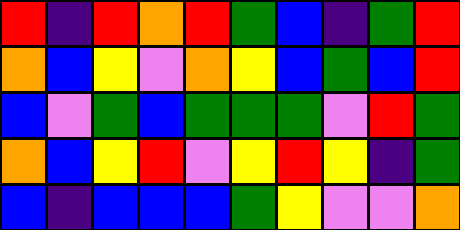[["red", "indigo", "red", "orange", "red", "green", "blue", "indigo", "green", "red"], ["orange", "blue", "yellow", "violet", "orange", "yellow", "blue", "green", "blue", "red"], ["blue", "violet", "green", "blue", "green", "green", "green", "violet", "red", "green"], ["orange", "blue", "yellow", "red", "violet", "yellow", "red", "yellow", "indigo", "green"], ["blue", "indigo", "blue", "blue", "blue", "green", "yellow", "violet", "violet", "orange"]]